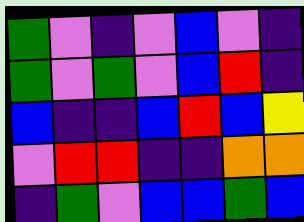[["green", "violet", "indigo", "violet", "blue", "violet", "indigo"], ["green", "violet", "green", "violet", "blue", "red", "indigo"], ["blue", "indigo", "indigo", "blue", "red", "blue", "yellow"], ["violet", "red", "red", "indigo", "indigo", "orange", "orange"], ["indigo", "green", "violet", "blue", "blue", "green", "blue"]]